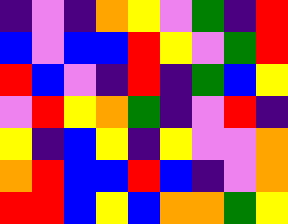[["indigo", "violet", "indigo", "orange", "yellow", "violet", "green", "indigo", "red"], ["blue", "violet", "blue", "blue", "red", "yellow", "violet", "green", "red"], ["red", "blue", "violet", "indigo", "red", "indigo", "green", "blue", "yellow"], ["violet", "red", "yellow", "orange", "green", "indigo", "violet", "red", "indigo"], ["yellow", "indigo", "blue", "yellow", "indigo", "yellow", "violet", "violet", "orange"], ["orange", "red", "blue", "blue", "red", "blue", "indigo", "violet", "orange"], ["red", "red", "blue", "yellow", "blue", "orange", "orange", "green", "yellow"]]